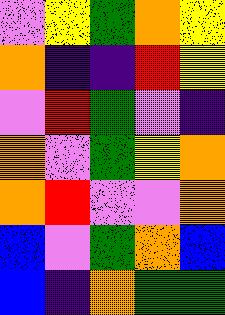[["violet", "yellow", "green", "orange", "yellow"], ["orange", "indigo", "indigo", "red", "yellow"], ["violet", "red", "green", "violet", "indigo"], ["orange", "violet", "green", "yellow", "orange"], ["orange", "red", "violet", "violet", "orange"], ["blue", "violet", "green", "orange", "blue"], ["blue", "indigo", "orange", "green", "green"]]